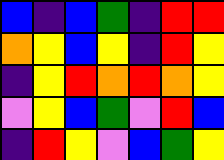[["blue", "indigo", "blue", "green", "indigo", "red", "red"], ["orange", "yellow", "blue", "yellow", "indigo", "red", "yellow"], ["indigo", "yellow", "red", "orange", "red", "orange", "yellow"], ["violet", "yellow", "blue", "green", "violet", "red", "blue"], ["indigo", "red", "yellow", "violet", "blue", "green", "yellow"]]